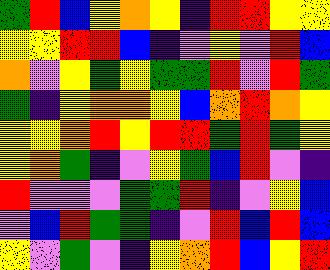[["green", "red", "blue", "yellow", "orange", "yellow", "indigo", "red", "red", "yellow", "yellow"], ["yellow", "yellow", "red", "red", "blue", "indigo", "violet", "yellow", "violet", "red", "blue"], ["orange", "violet", "yellow", "green", "yellow", "green", "green", "red", "violet", "red", "green"], ["green", "indigo", "yellow", "orange", "orange", "yellow", "blue", "orange", "red", "orange", "yellow"], ["yellow", "yellow", "orange", "red", "yellow", "red", "red", "green", "red", "green", "yellow"], ["yellow", "orange", "green", "indigo", "violet", "yellow", "green", "blue", "red", "violet", "indigo"], ["red", "violet", "violet", "violet", "green", "green", "red", "indigo", "violet", "yellow", "blue"], ["violet", "blue", "red", "green", "green", "indigo", "violet", "red", "blue", "red", "blue"], ["yellow", "violet", "green", "violet", "indigo", "yellow", "orange", "red", "blue", "yellow", "red"]]